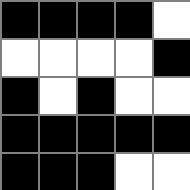[["black", "black", "black", "black", "white"], ["white", "white", "white", "white", "black"], ["black", "white", "black", "white", "white"], ["black", "black", "black", "black", "black"], ["black", "black", "black", "white", "white"]]